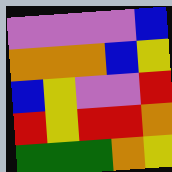[["violet", "violet", "violet", "violet", "blue"], ["orange", "orange", "orange", "blue", "yellow"], ["blue", "yellow", "violet", "violet", "red"], ["red", "yellow", "red", "red", "orange"], ["green", "green", "green", "orange", "yellow"]]